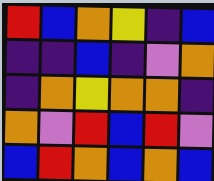[["red", "blue", "orange", "yellow", "indigo", "blue"], ["indigo", "indigo", "blue", "indigo", "violet", "orange"], ["indigo", "orange", "yellow", "orange", "orange", "indigo"], ["orange", "violet", "red", "blue", "red", "violet"], ["blue", "red", "orange", "blue", "orange", "blue"]]